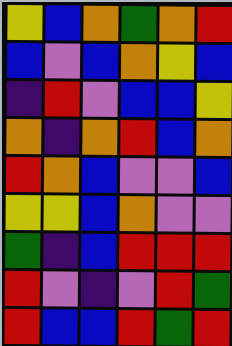[["yellow", "blue", "orange", "green", "orange", "red"], ["blue", "violet", "blue", "orange", "yellow", "blue"], ["indigo", "red", "violet", "blue", "blue", "yellow"], ["orange", "indigo", "orange", "red", "blue", "orange"], ["red", "orange", "blue", "violet", "violet", "blue"], ["yellow", "yellow", "blue", "orange", "violet", "violet"], ["green", "indigo", "blue", "red", "red", "red"], ["red", "violet", "indigo", "violet", "red", "green"], ["red", "blue", "blue", "red", "green", "red"]]